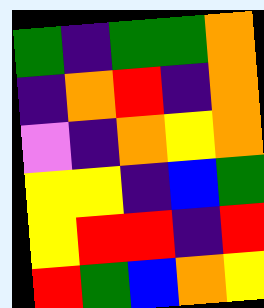[["green", "indigo", "green", "green", "orange"], ["indigo", "orange", "red", "indigo", "orange"], ["violet", "indigo", "orange", "yellow", "orange"], ["yellow", "yellow", "indigo", "blue", "green"], ["yellow", "red", "red", "indigo", "red"], ["red", "green", "blue", "orange", "yellow"]]